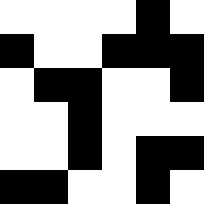[["white", "white", "white", "white", "black", "white"], ["black", "white", "white", "black", "black", "black"], ["white", "black", "black", "white", "white", "black"], ["white", "white", "black", "white", "white", "white"], ["white", "white", "black", "white", "black", "black"], ["black", "black", "white", "white", "black", "white"]]